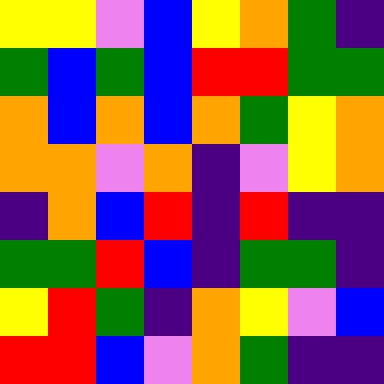[["yellow", "yellow", "violet", "blue", "yellow", "orange", "green", "indigo"], ["green", "blue", "green", "blue", "red", "red", "green", "green"], ["orange", "blue", "orange", "blue", "orange", "green", "yellow", "orange"], ["orange", "orange", "violet", "orange", "indigo", "violet", "yellow", "orange"], ["indigo", "orange", "blue", "red", "indigo", "red", "indigo", "indigo"], ["green", "green", "red", "blue", "indigo", "green", "green", "indigo"], ["yellow", "red", "green", "indigo", "orange", "yellow", "violet", "blue"], ["red", "red", "blue", "violet", "orange", "green", "indigo", "indigo"]]